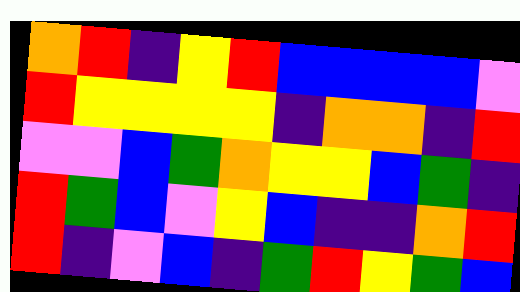[["orange", "red", "indigo", "yellow", "red", "blue", "blue", "blue", "blue", "violet"], ["red", "yellow", "yellow", "yellow", "yellow", "indigo", "orange", "orange", "indigo", "red"], ["violet", "violet", "blue", "green", "orange", "yellow", "yellow", "blue", "green", "indigo"], ["red", "green", "blue", "violet", "yellow", "blue", "indigo", "indigo", "orange", "red"], ["red", "indigo", "violet", "blue", "indigo", "green", "red", "yellow", "green", "blue"]]